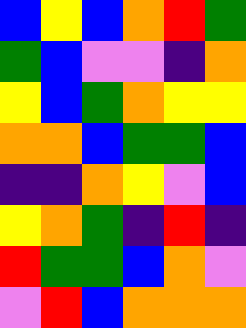[["blue", "yellow", "blue", "orange", "red", "green"], ["green", "blue", "violet", "violet", "indigo", "orange"], ["yellow", "blue", "green", "orange", "yellow", "yellow"], ["orange", "orange", "blue", "green", "green", "blue"], ["indigo", "indigo", "orange", "yellow", "violet", "blue"], ["yellow", "orange", "green", "indigo", "red", "indigo"], ["red", "green", "green", "blue", "orange", "violet"], ["violet", "red", "blue", "orange", "orange", "orange"]]